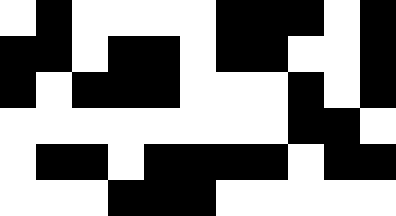[["white", "black", "white", "white", "white", "white", "black", "black", "black", "white", "black"], ["black", "black", "white", "black", "black", "white", "black", "black", "white", "white", "black"], ["black", "white", "black", "black", "black", "white", "white", "white", "black", "white", "black"], ["white", "white", "white", "white", "white", "white", "white", "white", "black", "black", "white"], ["white", "black", "black", "white", "black", "black", "black", "black", "white", "black", "black"], ["white", "white", "white", "black", "black", "black", "white", "white", "white", "white", "white"]]